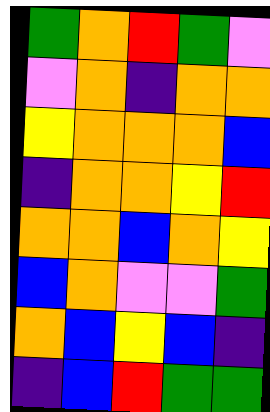[["green", "orange", "red", "green", "violet"], ["violet", "orange", "indigo", "orange", "orange"], ["yellow", "orange", "orange", "orange", "blue"], ["indigo", "orange", "orange", "yellow", "red"], ["orange", "orange", "blue", "orange", "yellow"], ["blue", "orange", "violet", "violet", "green"], ["orange", "blue", "yellow", "blue", "indigo"], ["indigo", "blue", "red", "green", "green"]]